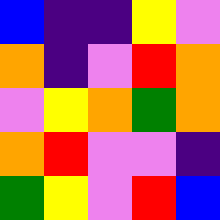[["blue", "indigo", "indigo", "yellow", "violet"], ["orange", "indigo", "violet", "red", "orange"], ["violet", "yellow", "orange", "green", "orange"], ["orange", "red", "violet", "violet", "indigo"], ["green", "yellow", "violet", "red", "blue"]]